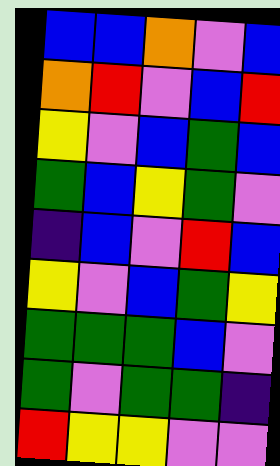[["blue", "blue", "orange", "violet", "blue"], ["orange", "red", "violet", "blue", "red"], ["yellow", "violet", "blue", "green", "blue"], ["green", "blue", "yellow", "green", "violet"], ["indigo", "blue", "violet", "red", "blue"], ["yellow", "violet", "blue", "green", "yellow"], ["green", "green", "green", "blue", "violet"], ["green", "violet", "green", "green", "indigo"], ["red", "yellow", "yellow", "violet", "violet"]]